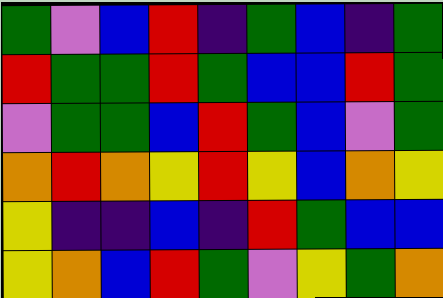[["green", "violet", "blue", "red", "indigo", "green", "blue", "indigo", "green"], ["red", "green", "green", "red", "green", "blue", "blue", "red", "green"], ["violet", "green", "green", "blue", "red", "green", "blue", "violet", "green"], ["orange", "red", "orange", "yellow", "red", "yellow", "blue", "orange", "yellow"], ["yellow", "indigo", "indigo", "blue", "indigo", "red", "green", "blue", "blue"], ["yellow", "orange", "blue", "red", "green", "violet", "yellow", "green", "orange"]]